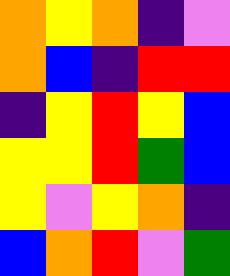[["orange", "yellow", "orange", "indigo", "violet"], ["orange", "blue", "indigo", "red", "red"], ["indigo", "yellow", "red", "yellow", "blue"], ["yellow", "yellow", "red", "green", "blue"], ["yellow", "violet", "yellow", "orange", "indigo"], ["blue", "orange", "red", "violet", "green"]]